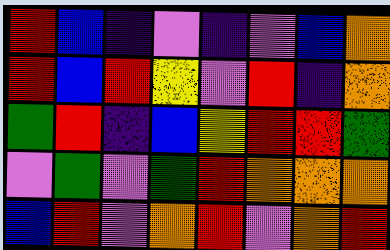[["red", "blue", "indigo", "violet", "indigo", "violet", "blue", "orange"], ["red", "blue", "red", "yellow", "violet", "red", "indigo", "orange"], ["green", "red", "indigo", "blue", "yellow", "red", "red", "green"], ["violet", "green", "violet", "green", "red", "orange", "orange", "orange"], ["blue", "red", "violet", "orange", "red", "violet", "orange", "red"]]